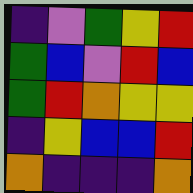[["indigo", "violet", "green", "yellow", "red"], ["green", "blue", "violet", "red", "blue"], ["green", "red", "orange", "yellow", "yellow"], ["indigo", "yellow", "blue", "blue", "red"], ["orange", "indigo", "indigo", "indigo", "orange"]]